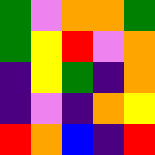[["green", "violet", "orange", "orange", "green"], ["green", "yellow", "red", "violet", "orange"], ["indigo", "yellow", "green", "indigo", "orange"], ["indigo", "violet", "indigo", "orange", "yellow"], ["red", "orange", "blue", "indigo", "red"]]